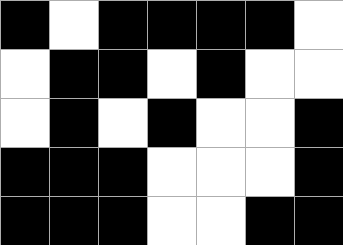[["black", "white", "black", "black", "black", "black", "white"], ["white", "black", "black", "white", "black", "white", "white"], ["white", "black", "white", "black", "white", "white", "black"], ["black", "black", "black", "white", "white", "white", "black"], ["black", "black", "black", "white", "white", "black", "black"]]